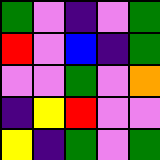[["green", "violet", "indigo", "violet", "green"], ["red", "violet", "blue", "indigo", "green"], ["violet", "violet", "green", "violet", "orange"], ["indigo", "yellow", "red", "violet", "violet"], ["yellow", "indigo", "green", "violet", "green"]]